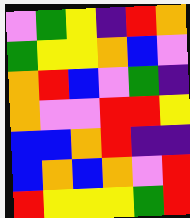[["violet", "green", "yellow", "indigo", "red", "orange"], ["green", "yellow", "yellow", "orange", "blue", "violet"], ["orange", "red", "blue", "violet", "green", "indigo"], ["orange", "violet", "violet", "red", "red", "yellow"], ["blue", "blue", "orange", "red", "indigo", "indigo"], ["blue", "orange", "blue", "orange", "violet", "red"], ["red", "yellow", "yellow", "yellow", "green", "red"]]